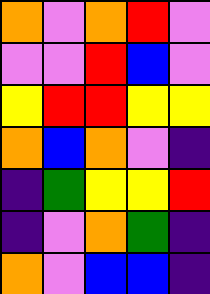[["orange", "violet", "orange", "red", "violet"], ["violet", "violet", "red", "blue", "violet"], ["yellow", "red", "red", "yellow", "yellow"], ["orange", "blue", "orange", "violet", "indigo"], ["indigo", "green", "yellow", "yellow", "red"], ["indigo", "violet", "orange", "green", "indigo"], ["orange", "violet", "blue", "blue", "indigo"]]